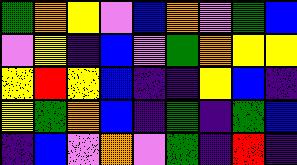[["green", "orange", "yellow", "violet", "blue", "orange", "violet", "green", "blue"], ["violet", "yellow", "indigo", "blue", "violet", "green", "orange", "yellow", "yellow"], ["yellow", "red", "yellow", "blue", "indigo", "indigo", "yellow", "blue", "indigo"], ["yellow", "green", "orange", "blue", "indigo", "green", "indigo", "green", "blue"], ["indigo", "blue", "violet", "orange", "violet", "green", "indigo", "red", "indigo"]]